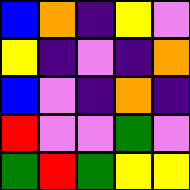[["blue", "orange", "indigo", "yellow", "violet"], ["yellow", "indigo", "violet", "indigo", "orange"], ["blue", "violet", "indigo", "orange", "indigo"], ["red", "violet", "violet", "green", "violet"], ["green", "red", "green", "yellow", "yellow"]]